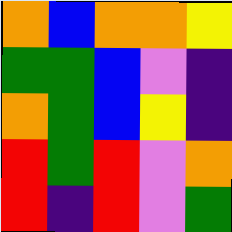[["orange", "blue", "orange", "orange", "yellow"], ["green", "green", "blue", "violet", "indigo"], ["orange", "green", "blue", "yellow", "indigo"], ["red", "green", "red", "violet", "orange"], ["red", "indigo", "red", "violet", "green"]]